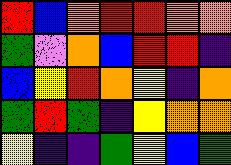[["red", "blue", "orange", "red", "red", "orange", "orange"], ["green", "violet", "orange", "blue", "red", "red", "indigo"], ["blue", "yellow", "red", "orange", "yellow", "indigo", "orange"], ["green", "red", "green", "indigo", "yellow", "orange", "orange"], ["yellow", "indigo", "indigo", "green", "yellow", "blue", "green"]]